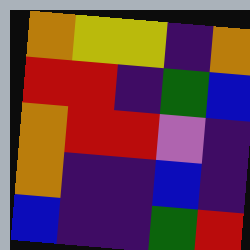[["orange", "yellow", "yellow", "indigo", "orange"], ["red", "red", "indigo", "green", "blue"], ["orange", "red", "red", "violet", "indigo"], ["orange", "indigo", "indigo", "blue", "indigo"], ["blue", "indigo", "indigo", "green", "red"]]